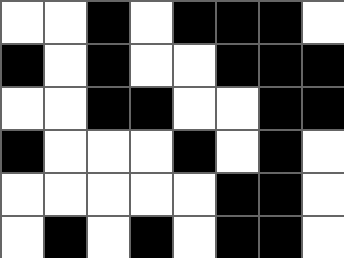[["white", "white", "black", "white", "black", "black", "black", "white"], ["black", "white", "black", "white", "white", "black", "black", "black"], ["white", "white", "black", "black", "white", "white", "black", "black"], ["black", "white", "white", "white", "black", "white", "black", "white"], ["white", "white", "white", "white", "white", "black", "black", "white"], ["white", "black", "white", "black", "white", "black", "black", "white"]]